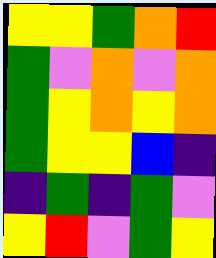[["yellow", "yellow", "green", "orange", "red"], ["green", "violet", "orange", "violet", "orange"], ["green", "yellow", "orange", "yellow", "orange"], ["green", "yellow", "yellow", "blue", "indigo"], ["indigo", "green", "indigo", "green", "violet"], ["yellow", "red", "violet", "green", "yellow"]]